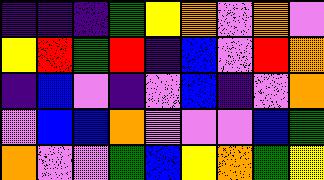[["indigo", "indigo", "indigo", "green", "yellow", "orange", "violet", "orange", "violet"], ["yellow", "red", "green", "red", "indigo", "blue", "violet", "red", "orange"], ["indigo", "blue", "violet", "indigo", "violet", "blue", "indigo", "violet", "orange"], ["violet", "blue", "blue", "orange", "violet", "violet", "violet", "blue", "green"], ["orange", "violet", "violet", "green", "blue", "yellow", "orange", "green", "yellow"]]